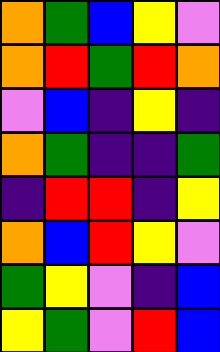[["orange", "green", "blue", "yellow", "violet"], ["orange", "red", "green", "red", "orange"], ["violet", "blue", "indigo", "yellow", "indigo"], ["orange", "green", "indigo", "indigo", "green"], ["indigo", "red", "red", "indigo", "yellow"], ["orange", "blue", "red", "yellow", "violet"], ["green", "yellow", "violet", "indigo", "blue"], ["yellow", "green", "violet", "red", "blue"]]